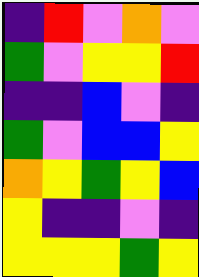[["indigo", "red", "violet", "orange", "violet"], ["green", "violet", "yellow", "yellow", "red"], ["indigo", "indigo", "blue", "violet", "indigo"], ["green", "violet", "blue", "blue", "yellow"], ["orange", "yellow", "green", "yellow", "blue"], ["yellow", "indigo", "indigo", "violet", "indigo"], ["yellow", "yellow", "yellow", "green", "yellow"]]